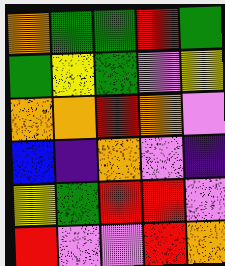[["orange", "green", "green", "red", "green"], ["green", "yellow", "green", "violet", "yellow"], ["orange", "orange", "red", "orange", "violet"], ["blue", "indigo", "orange", "violet", "indigo"], ["yellow", "green", "red", "red", "violet"], ["red", "violet", "violet", "red", "orange"]]